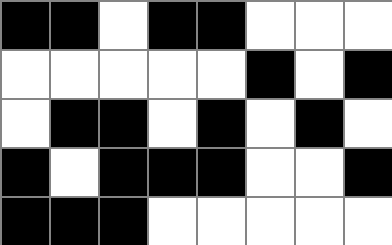[["black", "black", "white", "black", "black", "white", "white", "white"], ["white", "white", "white", "white", "white", "black", "white", "black"], ["white", "black", "black", "white", "black", "white", "black", "white"], ["black", "white", "black", "black", "black", "white", "white", "black"], ["black", "black", "black", "white", "white", "white", "white", "white"]]